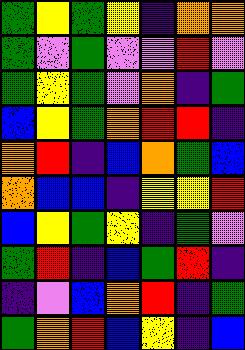[["green", "yellow", "green", "yellow", "indigo", "orange", "orange"], ["green", "violet", "green", "violet", "violet", "red", "violet"], ["green", "yellow", "green", "violet", "orange", "indigo", "green"], ["blue", "yellow", "green", "orange", "red", "red", "indigo"], ["orange", "red", "indigo", "blue", "orange", "green", "blue"], ["orange", "blue", "blue", "indigo", "yellow", "yellow", "red"], ["blue", "yellow", "green", "yellow", "indigo", "green", "violet"], ["green", "red", "indigo", "blue", "green", "red", "indigo"], ["indigo", "violet", "blue", "orange", "red", "indigo", "green"], ["green", "orange", "red", "blue", "yellow", "indigo", "blue"]]